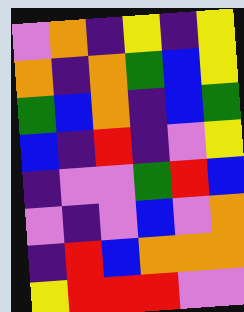[["violet", "orange", "indigo", "yellow", "indigo", "yellow"], ["orange", "indigo", "orange", "green", "blue", "yellow"], ["green", "blue", "orange", "indigo", "blue", "green"], ["blue", "indigo", "red", "indigo", "violet", "yellow"], ["indigo", "violet", "violet", "green", "red", "blue"], ["violet", "indigo", "violet", "blue", "violet", "orange"], ["indigo", "red", "blue", "orange", "orange", "orange"], ["yellow", "red", "red", "red", "violet", "violet"]]